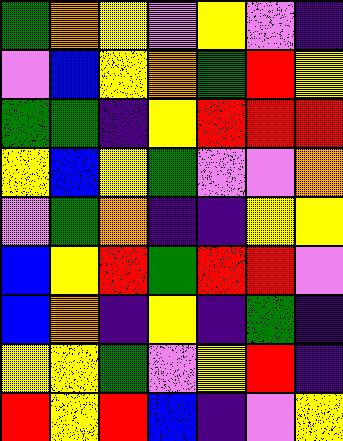[["green", "orange", "yellow", "violet", "yellow", "violet", "indigo"], ["violet", "blue", "yellow", "orange", "green", "red", "yellow"], ["green", "green", "indigo", "yellow", "red", "red", "red"], ["yellow", "blue", "yellow", "green", "violet", "violet", "orange"], ["violet", "green", "orange", "indigo", "indigo", "yellow", "yellow"], ["blue", "yellow", "red", "green", "red", "red", "violet"], ["blue", "orange", "indigo", "yellow", "indigo", "green", "indigo"], ["yellow", "yellow", "green", "violet", "yellow", "red", "indigo"], ["red", "yellow", "red", "blue", "indigo", "violet", "yellow"]]